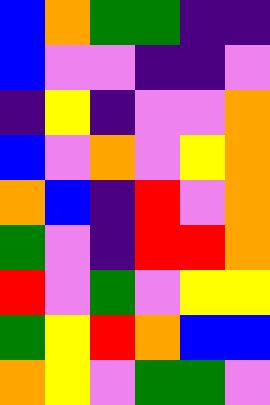[["blue", "orange", "green", "green", "indigo", "indigo"], ["blue", "violet", "violet", "indigo", "indigo", "violet"], ["indigo", "yellow", "indigo", "violet", "violet", "orange"], ["blue", "violet", "orange", "violet", "yellow", "orange"], ["orange", "blue", "indigo", "red", "violet", "orange"], ["green", "violet", "indigo", "red", "red", "orange"], ["red", "violet", "green", "violet", "yellow", "yellow"], ["green", "yellow", "red", "orange", "blue", "blue"], ["orange", "yellow", "violet", "green", "green", "violet"]]